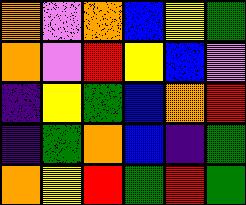[["orange", "violet", "orange", "blue", "yellow", "green"], ["orange", "violet", "red", "yellow", "blue", "violet"], ["indigo", "yellow", "green", "blue", "orange", "red"], ["indigo", "green", "orange", "blue", "indigo", "green"], ["orange", "yellow", "red", "green", "red", "green"]]